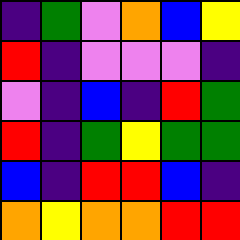[["indigo", "green", "violet", "orange", "blue", "yellow"], ["red", "indigo", "violet", "violet", "violet", "indigo"], ["violet", "indigo", "blue", "indigo", "red", "green"], ["red", "indigo", "green", "yellow", "green", "green"], ["blue", "indigo", "red", "red", "blue", "indigo"], ["orange", "yellow", "orange", "orange", "red", "red"]]